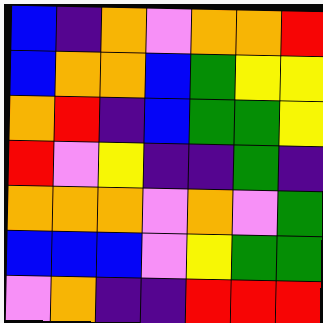[["blue", "indigo", "orange", "violet", "orange", "orange", "red"], ["blue", "orange", "orange", "blue", "green", "yellow", "yellow"], ["orange", "red", "indigo", "blue", "green", "green", "yellow"], ["red", "violet", "yellow", "indigo", "indigo", "green", "indigo"], ["orange", "orange", "orange", "violet", "orange", "violet", "green"], ["blue", "blue", "blue", "violet", "yellow", "green", "green"], ["violet", "orange", "indigo", "indigo", "red", "red", "red"]]